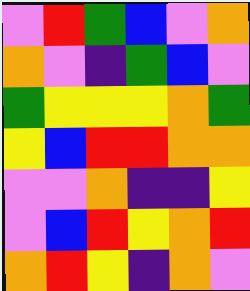[["violet", "red", "green", "blue", "violet", "orange"], ["orange", "violet", "indigo", "green", "blue", "violet"], ["green", "yellow", "yellow", "yellow", "orange", "green"], ["yellow", "blue", "red", "red", "orange", "orange"], ["violet", "violet", "orange", "indigo", "indigo", "yellow"], ["violet", "blue", "red", "yellow", "orange", "red"], ["orange", "red", "yellow", "indigo", "orange", "violet"]]